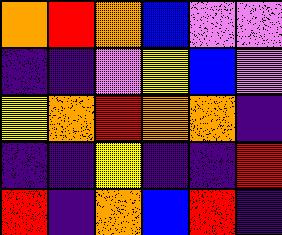[["orange", "red", "orange", "blue", "violet", "violet"], ["indigo", "indigo", "violet", "yellow", "blue", "violet"], ["yellow", "orange", "red", "orange", "orange", "indigo"], ["indigo", "indigo", "yellow", "indigo", "indigo", "red"], ["red", "indigo", "orange", "blue", "red", "indigo"]]